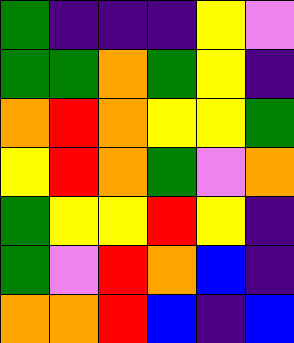[["green", "indigo", "indigo", "indigo", "yellow", "violet"], ["green", "green", "orange", "green", "yellow", "indigo"], ["orange", "red", "orange", "yellow", "yellow", "green"], ["yellow", "red", "orange", "green", "violet", "orange"], ["green", "yellow", "yellow", "red", "yellow", "indigo"], ["green", "violet", "red", "orange", "blue", "indigo"], ["orange", "orange", "red", "blue", "indigo", "blue"]]